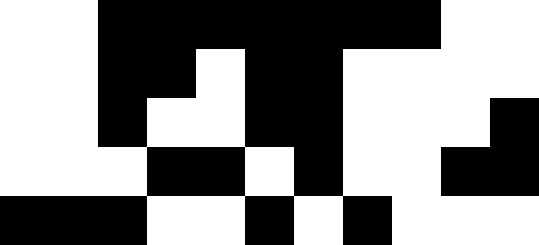[["white", "white", "black", "black", "black", "black", "black", "black", "black", "white", "white"], ["white", "white", "black", "black", "white", "black", "black", "white", "white", "white", "white"], ["white", "white", "black", "white", "white", "black", "black", "white", "white", "white", "black"], ["white", "white", "white", "black", "black", "white", "black", "white", "white", "black", "black"], ["black", "black", "black", "white", "white", "black", "white", "black", "white", "white", "white"]]